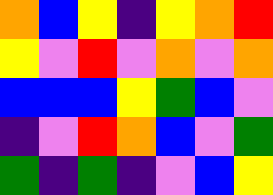[["orange", "blue", "yellow", "indigo", "yellow", "orange", "red"], ["yellow", "violet", "red", "violet", "orange", "violet", "orange"], ["blue", "blue", "blue", "yellow", "green", "blue", "violet"], ["indigo", "violet", "red", "orange", "blue", "violet", "green"], ["green", "indigo", "green", "indigo", "violet", "blue", "yellow"]]